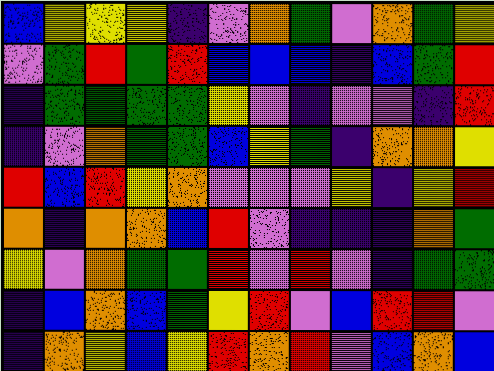[["blue", "yellow", "yellow", "yellow", "indigo", "violet", "orange", "green", "violet", "orange", "green", "yellow"], ["violet", "green", "red", "green", "red", "blue", "blue", "blue", "indigo", "blue", "green", "red"], ["indigo", "green", "green", "green", "green", "yellow", "violet", "indigo", "violet", "violet", "indigo", "red"], ["indigo", "violet", "orange", "green", "green", "blue", "yellow", "green", "indigo", "orange", "orange", "yellow"], ["red", "blue", "red", "yellow", "orange", "violet", "violet", "violet", "yellow", "indigo", "yellow", "red"], ["orange", "indigo", "orange", "orange", "blue", "red", "violet", "indigo", "indigo", "indigo", "orange", "green"], ["yellow", "violet", "orange", "green", "green", "red", "violet", "red", "violet", "indigo", "green", "green"], ["indigo", "blue", "orange", "blue", "green", "yellow", "red", "violet", "blue", "red", "red", "violet"], ["indigo", "orange", "yellow", "blue", "yellow", "red", "orange", "red", "violet", "blue", "orange", "blue"]]